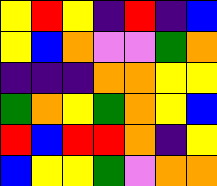[["yellow", "red", "yellow", "indigo", "red", "indigo", "blue"], ["yellow", "blue", "orange", "violet", "violet", "green", "orange"], ["indigo", "indigo", "indigo", "orange", "orange", "yellow", "yellow"], ["green", "orange", "yellow", "green", "orange", "yellow", "blue"], ["red", "blue", "red", "red", "orange", "indigo", "yellow"], ["blue", "yellow", "yellow", "green", "violet", "orange", "orange"]]